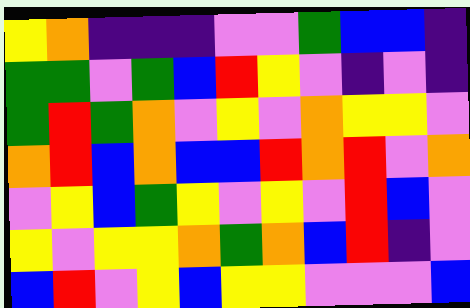[["yellow", "orange", "indigo", "indigo", "indigo", "violet", "violet", "green", "blue", "blue", "indigo"], ["green", "green", "violet", "green", "blue", "red", "yellow", "violet", "indigo", "violet", "indigo"], ["green", "red", "green", "orange", "violet", "yellow", "violet", "orange", "yellow", "yellow", "violet"], ["orange", "red", "blue", "orange", "blue", "blue", "red", "orange", "red", "violet", "orange"], ["violet", "yellow", "blue", "green", "yellow", "violet", "yellow", "violet", "red", "blue", "violet"], ["yellow", "violet", "yellow", "yellow", "orange", "green", "orange", "blue", "red", "indigo", "violet"], ["blue", "red", "violet", "yellow", "blue", "yellow", "yellow", "violet", "violet", "violet", "blue"]]